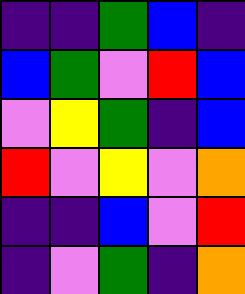[["indigo", "indigo", "green", "blue", "indigo"], ["blue", "green", "violet", "red", "blue"], ["violet", "yellow", "green", "indigo", "blue"], ["red", "violet", "yellow", "violet", "orange"], ["indigo", "indigo", "blue", "violet", "red"], ["indigo", "violet", "green", "indigo", "orange"]]